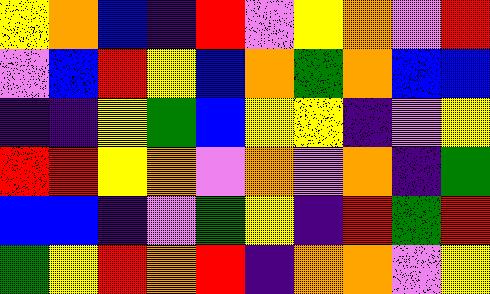[["yellow", "orange", "blue", "indigo", "red", "violet", "yellow", "orange", "violet", "red"], ["violet", "blue", "red", "yellow", "blue", "orange", "green", "orange", "blue", "blue"], ["indigo", "indigo", "yellow", "green", "blue", "yellow", "yellow", "indigo", "violet", "yellow"], ["red", "red", "yellow", "orange", "violet", "orange", "violet", "orange", "indigo", "green"], ["blue", "blue", "indigo", "violet", "green", "yellow", "indigo", "red", "green", "red"], ["green", "yellow", "red", "orange", "red", "indigo", "orange", "orange", "violet", "yellow"]]